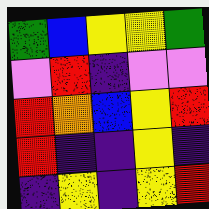[["green", "blue", "yellow", "yellow", "green"], ["violet", "red", "indigo", "violet", "violet"], ["red", "orange", "blue", "yellow", "red"], ["red", "indigo", "indigo", "yellow", "indigo"], ["indigo", "yellow", "indigo", "yellow", "red"]]